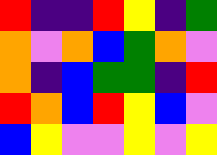[["red", "indigo", "indigo", "red", "yellow", "indigo", "green"], ["orange", "violet", "orange", "blue", "green", "orange", "violet"], ["orange", "indigo", "blue", "green", "green", "indigo", "red"], ["red", "orange", "blue", "red", "yellow", "blue", "violet"], ["blue", "yellow", "violet", "violet", "yellow", "violet", "yellow"]]